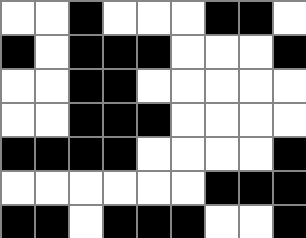[["white", "white", "black", "white", "white", "white", "black", "black", "white"], ["black", "white", "black", "black", "black", "white", "white", "white", "black"], ["white", "white", "black", "black", "white", "white", "white", "white", "white"], ["white", "white", "black", "black", "black", "white", "white", "white", "white"], ["black", "black", "black", "black", "white", "white", "white", "white", "black"], ["white", "white", "white", "white", "white", "white", "black", "black", "black"], ["black", "black", "white", "black", "black", "black", "white", "white", "black"]]